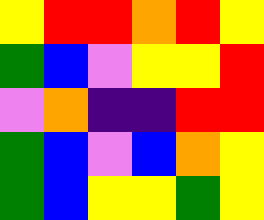[["yellow", "red", "red", "orange", "red", "yellow"], ["green", "blue", "violet", "yellow", "yellow", "red"], ["violet", "orange", "indigo", "indigo", "red", "red"], ["green", "blue", "violet", "blue", "orange", "yellow"], ["green", "blue", "yellow", "yellow", "green", "yellow"]]